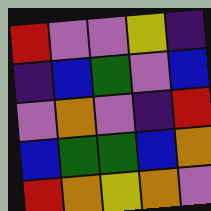[["red", "violet", "violet", "yellow", "indigo"], ["indigo", "blue", "green", "violet", "blue"], ["violet", "orange", "violet", "indigo", "red"], ["blue", "green", "green", "blue", "orange"], ["red", "orange", "yellow", "orange", "violet"]]